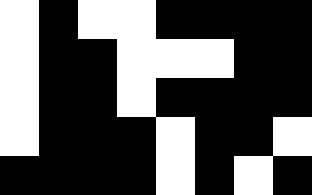[["white", "black", "white", "white", "black", "black", "black", "black"], ["white", "black", "black", "white", "white", "white", "black", "black"], ["white", "black", "black", "white", "black", "black", "black", "black"], ["white", "black", "black", "black", "white", "black", "black", "white"], ["black", "black", "black", "black", "white", "black", "white", "black"]]